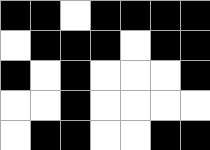[["black", "black", "white", "black", "black", "black", "black"], ["white", "black", "black", "black", "white", "black", "black"], ["black", "white", "black", "white", "white", "white", "black"], ["white", "white", "black", "white", "white", "white", "white"], ["white", "black", "black", "white", "white", "black", "black"]]